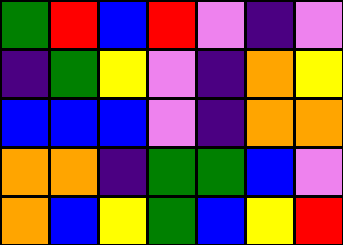[["green", "red", "blue", "red", "violet", "indigo", "violet"], ["indigo", "green", "yellow", "violet", "indigo", "orange", "yellow"], ["blue", "blue", "blue", "violet", "indigo", "orange", "orange"], ["orange", "orange", "indigo", "green", "green", "blue", "violet"], ["orange", "blue", "yellow", "green", "blue", "yellow", "red"]]